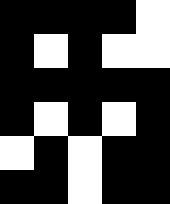[["black", "black", "black", "black", "white"], ["black", "white", "black", "white", "white"], ["black", "black", "black", "black", "black"], ["black", "white", "black", "white", "black"], ["white", "black", "white", "black", "black"], ["black", "black", "white", "black", "black"]]